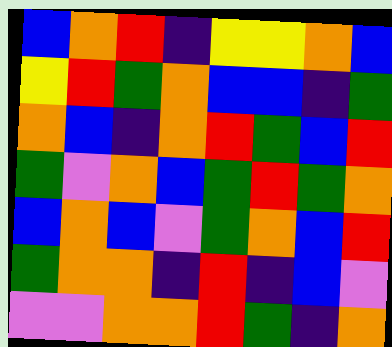[["blue", "orange", "red", "indigo", "yellow", "yellow", "orange", "blue"], ["yellow", "red", "green", "orange", "blue", "blue", "indigo", "green"], ["orange", "blue", "indigo", "orange", "red", "green", "blue", "red"], ["green", "violet", "orange", "blue", "green", "red", "green", "orange"], ["blue", "orange", "blue", "violet", "green", "orange", "blue", "red"], ["green", "orange", "orange", "indigo", "red", "indigo", "blue", "violet"], ["violet", "violet", "orange", "orange", "red", "green", "indigo", "orange"]]